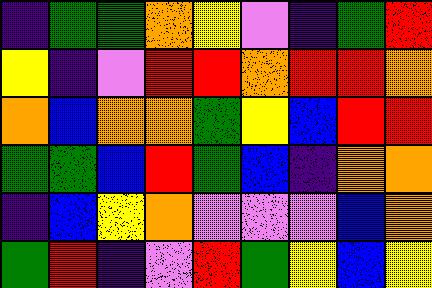[["indigo", "green", "green", "orange", "yellow", "violet", "indigo", "green", "red"], ["yellow", "indigo", "violet", "red", "red", "orange", "red", "red", "orange"], ["orange", "blue", "orange", "orange", "green", "yellow", "blue", "red", "red"], ["green", "green", "blue", "red", "green", "blue", "indigo", "orange", "orange"], ["indigo", "blue", "yellow", "orange", "violet", "violet", "violet", "blue", "orange"], ["green", "red", "indigo", "violet", "red", "green", "yellow", "blue", "yellow"]]